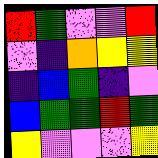[["red", "green", "violet", "violet", "red"], ["violet", "indigo", "orange", "yellow", "yellow"], ["indigo", "blue", "green", "indigo", "violet"], ["blue", "green", "green", "red", "green"], ["yellow", "violet", "violet", "violet", "yellow"]]